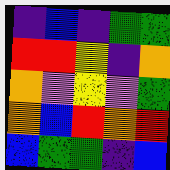[["indigo", "blue", "indigo", "green", "green"], ["red", "red", "yellow", "indigo", "orange"], ["orange", "violet", "yellow", "violet", "green"], ["orange", "blue", "red", "orange", "red"], ["blue", "green", "green", "indigo", "blue"]]